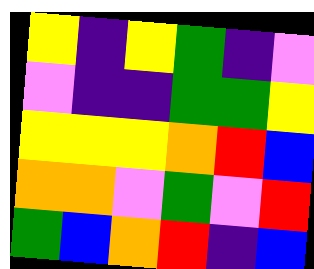[["yellow", "indigo", "yellow", "green", "indigo", "violet"], ["violet", "indigo", "indigo", "green", "green", "yellow"], ["yellow", "yellow", "yellow", "orange", "red", "blue"], ["orange", "orange", "violet", "green", "violet", "red"], ["green", "blue", "orange", "red", "indigo", "blue"]]